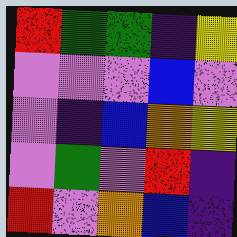[["red", "green", "green", "indigo", "yellow"], ["violet", "violet", "violet", "blue", "violet"], ["violet", "indigo", "blue", "orange", "yellow"], ["violet", "green", "violet", "red", "indigo"], ["red", "violet", "orange", "blue", "indigo"]]